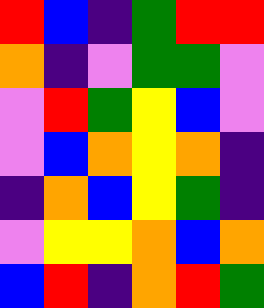[["red", "blue", "indigo", "green", "red", "red"], ["orange", "indigo", "violet", "green", "green", "violet"], ["violet", "red", "green", "yellow", "blue", "violet"], ["violet", "blue", "orange", "yellow", "orange", "indigo"], ["indigo", "orange", "blue", "yellow", "green", "indigo"], ["violet", "yellow", "yellow", "orange", "blue", "orange"], ["blue", "red", "indigo", "orange", "red", "green"]]